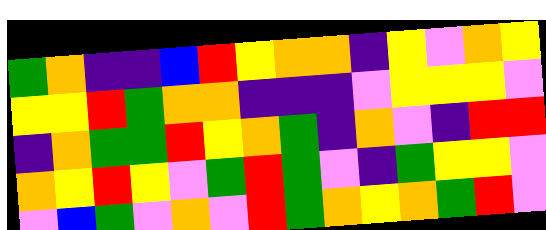[["green", "orange", "indigo", "indigo", "blue", "red", "yellow", "orange", "orange", "indigo", "yellow", "violet", "orange", "yellow"], ["yellow", "yellow", "red", "green", "orange", "orange", "indigo", "indigo", "indigo", "violet", "yellow", "yellow", "yellow", "violet"], ["indigo", "orange", "green", "green", "red", "yellow", "orange", "green", "indigo", "orange", "violet", "indigo", "red", "red"], ["orange", "yellow", "red", "yellow", "violet", "green", "red", "green", "violet", "indigo", "green", "yellow", "yellow", "violet"], ["violet", "blue", "green", "violet", "orange", "violet", "red", "green", "orange", "yellow", "orange", "green", "red", "violet"]]